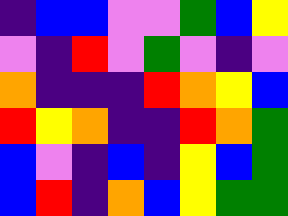[["indigo", "blue", "blue", "violet", "violet", "green", "blue", "yellow"], ["violet", "indigo", "red", "violet", "green", "violet", "indigo", "violet"], ["orange", "indigo", "indigo", "indigo", "red", "orange", "yellow", "blue"], ["red", "yellow", "orange", "indigo", "indigo", "red", "orange", "green"], ["blue", "violet", "indigo", "blue", "indigo", "yellow", "blue", "green"], ["blue", "red", "indigo", "orange", "blue", "yellow", "green", "green"]]